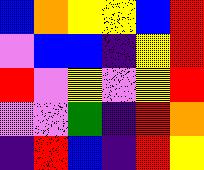[["blue", "orange", "yellow", "yellow", "blue", "red"], ["violet", "blue", "blue", "indigo", "yellow", "red"], ["red", "violet", "yellow", "violet", "yellow", "red"], ["violet", "violet", "green", "indigo", "red", "orange"], ["indigo", "red", "blue", "indigo", "red", "yellow"]]